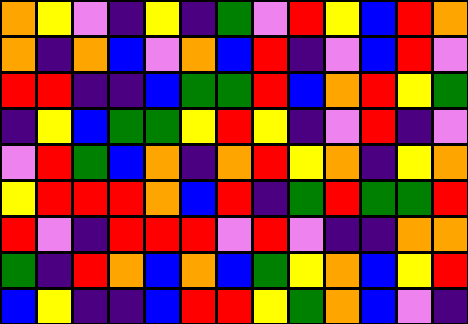[["orange", "yellow", "violet", "indigo", "yellow", "indigo", "green", "violet", "red", "yellow", "blue", "red", "orange"], ["orange", "indigo", "orange", "blue", "violet", "orange", "blue", "red", "indigo", "violet", "blue", "red", "violet"], ["red", "red", "indigo", "indigo", "blue", "green", "green", "red", "blue", "orange", "red", "yellow", "green"], ["indigo", "yellow", "blue", "green", "green", "yellow", "red", "yellow", "indigo", "violet", "red", "indigo", "violet"], ["violet", "red", "green", "blue", "orange", "indigo", "orange", "red", "yellow", "orange", "indigo", "yellow", "orange"], ["yellow", "red", "red", "red", "orange", "blue", "red", "indigo", "green", "red", "green", "green", "red"], ["red", "violet", "indigo", "red", "red", "red", "violet", "red", "violet", "indigo", "indigo", "orange", "orange"], ["green", "indigo", "red", "orange", "blue", "orange", "blue", "green", "yellow", "orange", "blue", "yellow", "red"], ["blue", "yellow", "indigo", "indigo", "blue", "red", "red", "yellow", "green", "orange", "blue", "violet", "indigo"]]